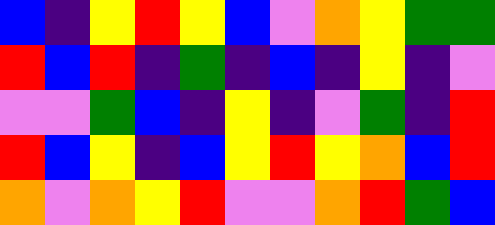[["blue", "indigo", "yellow", "red", "yellow", "blue", "violet", "orange", "yellow", "green", "green"], ["red", "blue", "red", "indigo", "green", "indigo", "blue", "indigo", "yellow", "indigo", "violet"], ["violet", "violet", "green", "blue", "indigo", "yellow", "indigo", "violet", "green", "indigo", "red"], ["red", "blue", "yellow", "indigo", "blue", "yellow", "red", "yellow", "orange", "blue", "red"], ["orange", "violet", "orange", "yellow", "red", "violet", "violet", "orange", "red", "green", "blue"]]